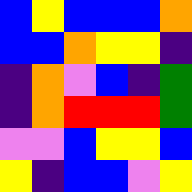[["blue", "yellow", "blue", "blue", "blue", "orange"], ["blue", "blue", "orange", "yellow", "yellow", "indigo"], ["indigo", "orange", "violet", "blue", "indigo", "green"], ["indigo", "orange", "red", "red", "red", "green"], ["violet", "violet", "blue", "yellow", "yellow", "blue"], ["yellow", "indigo", "blue", "blue", "violet", "yellow"]]